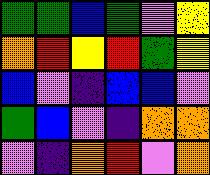[["green", "green", "blue", "green", "violet", "yellow"], ["orange", "red", "yellow", "red", "green", "yellow"], ["blue", "violet", "indigo", "blue", "blue", "violet"], ["green", "blue", "violet", "indigo", "orange", "orange"], ["violet", "indigo", "orange", "red", "violet", "orange"]]